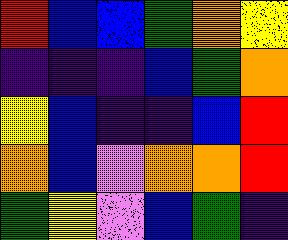[["red", "blue", "blue", "green", "orange", "yellow"], ["indigo", "indigo", "indigo", "blue", "green", "orange"], ["yellow", "blue", "indigo", "indigo", "blue", "red"], ["orange", "blue", "violet", "orange", "orange", "red"], ["green", "yellow", "violet", "blue", "green", "indigo"]]